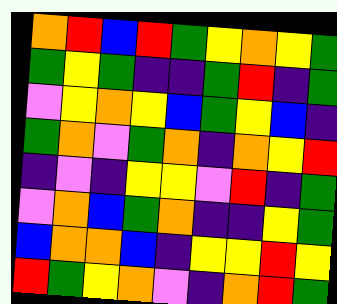[["orange", "red", "blue", "red", "green", "yellow", "orange", "yellow", "green"], ["green", "yellow", "green", "indigo", "indigo", "green", "red", "indigo", "green"], ["violet", "yellow", "orange", "yellow", "blue", "green", "yellow", "blue", "indigo"], ["green", "orange", "violet", "green", "orange", "indigo", "orange", "yellow", "red"], ["indigo", "violet", "indigo", "yellow", "yellow", "violet", "red", "indigo", "green"], ["violet", "orange", "blue", "green", "orange", "indigo", "indigo", "yellow", "green"], ["blue", "orange", "orange", "blue", "indigo", "yellow", "yellow", "red", "yellow"], ["red", "green", "yellow", "orange", "violet", "indigo", "orange", "red", "green"]]